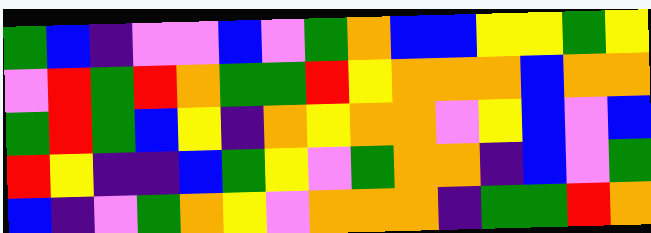[["green", "blue", "indigo", "violet", "violet", "blue", "violet", "green", "orange", "blue", "blue", "yellow", "yellow", "green", "yellow"], ["violet", "red", "green", "red", "orange", "green", "green", "red", "yellow", "orange", "orange", "orange", "blue", "orange", "orange"], ["green", "red", "green", "blue", "yellow", "indigo", "orange", "yellow", "orange", "orange", "violet", "yellow", "blue", "violet", "blue"], ["red", "yellow", "indigo", "indigo", "blue", "green", "yellow", "violet", "green", "orange", "orange", "indigo", "blue", "violet", "green"], ["blue", "indigo", "violet", "green", "orange", "yellow", "violet", "orange", "orange", "orange", "indigo", "green", "green", "red", "orange"]]